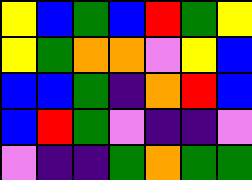[["yellow", "blue", "green", "blue", "red", "green", "yellow"], ["yellow", "green", "orange", "orange", "violet", "yellow", "blue"], ["blue", "blue", "green", "indigo", "orange", "red", "blue"], ["blue", "red", "green", "violet", "indigo", "indigo", "violet"], ["violet", "indigo", "indigo", "green", "orange", "green", "green"]]